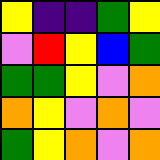[["yellow", "indigo", "indigo", "green", "yellow"], ["violet", "red", "yellow", "blue", "green"], ["green", "green", "yellow", "violet", "orange"], ["orange", "yellow", "violet", "orange", "violet"], ["green", "yellow", "orange", "violet", "orange"]]